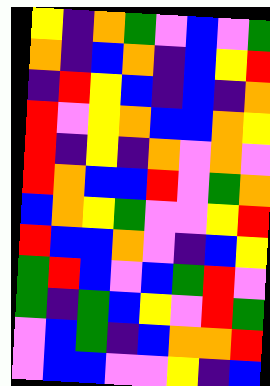[["yellow", "indigo", "orange", "green", "violet", "blue", "violet", "green"], ["orange", "indigo", "blue", "orange", "indigo", "blue", "yellow", "red"], ["indigo", "red", "yellow", "blue", "indigo", "blue", "indigo", "orange"], ["red", "violet", "yellow", "orange", "blue", "blue", "orange", "yellow"], ["red", "indigo", "yellow", "indigo", "orange", "violet", "orange", "violet"], ["red", "orange", "blue", "blue", "red", "violet", "green", "orange"], ["blue", "orange", "yellow", "green", "violet", "violet", "yellow", "red"], ["red", "blue", "blue", "orange", "violet", "indigo", "blue", "yellow"], ["green", "red", "blue", "violet", "blue", "green", "red", "violet"], ["green", "indigo", "green", "blue", "yellow", "violet", "red", "green"], ["violet", "blue", "green", "indigo", "blue", "orange", "orange", "red"], ["violet", "blue", "blue", "violet", "violet", "yellow", "indigo", "blue"]]